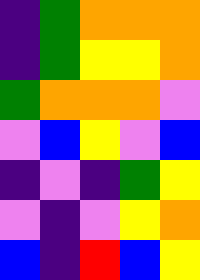[["indigo", "green", "orange", "orange", "orange"], ["indigo", "green", "yellow", "yellow", "orange"], ["green", "orange", "orange", "orange", "violet"], ["violet", "blue", "yellow", "violet", "blue"], ["indigo", "violet", "indigo", "green", "yellow"], ["violet", "indigo", "violet", "yellow", "orange"], ["blue", "indigo", "red", "blue", "yellow"]]